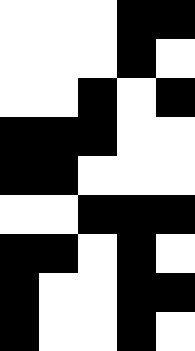[["white", "white", "white", "black", "black"], ["white", "white", "white", "black", "white"], ["white", "white", "black", "white", "black"], ["black", "black", "black", "white", "white"], ["black", "black", "white", "white", "white"], ["white", "white", "black", "black", "black"], ["black", "black", "white", "black", "white"], ["black", "white", "white", "black", "black"], ["black", "white", "white", "black", "white"]]